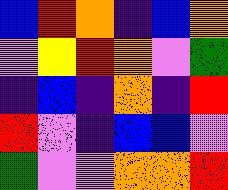[["blue", "red", "orange", "indigo", "blue", "orange"], ["violet", "yellow", "red", "orange", "violet", "green"], ["indigo", "blue", "indigo", "orange", "indigo", "red"], ["red", "violet", "indigo", "blue", "blue", "violet"], ["green", "violet", "violet", "orange", "orange", "red"]]